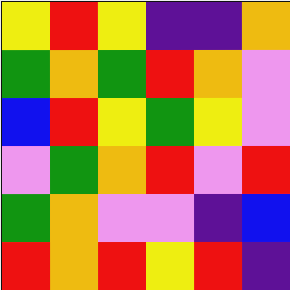[["yellow", "red", "yellow", "indigo", "indigo", "orange"], ["green", "orange", "green", "red", "orange", "violet"], ["blue", "red", "yellow", "green", "yellow", "violet"], ["violet", "green", "orange", "red", "violet", "red"], ["green", "orange", "violet", "violet", "indigo", "blue"], ["red", "orange", "red", "yellow", "red", "indigo"]]